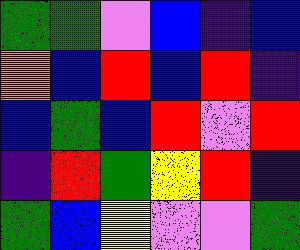[["green", "green", "violet", "blue", "indigo", "blue"], ["orange", "blue", "red", "blue", "red", "indigo"], ["blue", "green", "blue", "red", "violet", "red"], ["indigo", "red", "green", "yellow", "red", "indigo"], ["green", "blue", "yellow", "violet", "violet", "green"]]